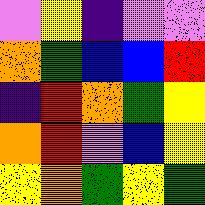[["violet", "yellow", "indigo", "violet", "violet"], ["orange", "green", "blue", "blue", "red"], ["indigo", "red", "orange", "green", "yellow"], ["orange", "red", "violet", "blue", "yellow"], ["yellow", "orange", "green", "yellow", "green"]]